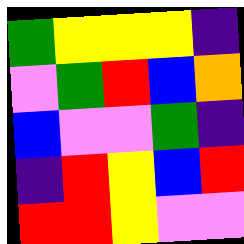[["green", "yellow", "yellow", "yellow", "indigo"], ["violet", "green", "red", "blue", "orange"], ["blue", "violet", "violet", "green", "indigo"], ["indigo", "red", "yellow", "blue", "red"], ["red", "red", "yellow", "violet", "violet"]]